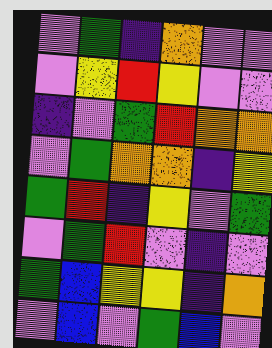[["violet", "green", "indigo", "orange", "violet", "violet"], ["violet", "yellow", "red", "yellow", "violet", "violet"], ["indigo", "violet", "green", "red", "orange", "orange"], ["violet", "green", "orange", "orange", "indigo", "yellow"], ["green", "red", "indigo", "yellow", "violet", "green"], ["violet", "green", "red", "violet", "indigo", "violet"], ["green", "blue", "yellow", "yellow", "indigo", "orange"], ["violet", "blue", "violet", "green", "blue", "violet"]]